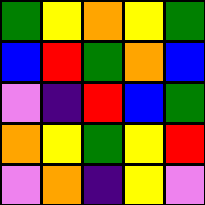[["green", "yellow", "orange", "yellow", "green"], ["blue", "red", "green", "orange", "blue"], ["violet", "indigo", "red", "blue", "green"], ["orange", "yellow", "green", "yellow", "red"], ["violet", "orange", "indigo", "yellow", "violet"]]